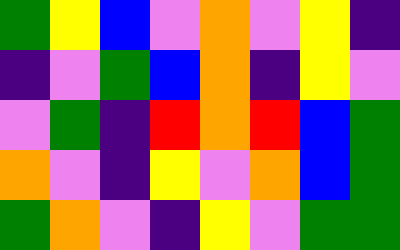[["green", "yellow", "blue", "violet", "orange", "violet", "yellow", "indigo"], ["indigo", "violet", "green", "blue", "orange", "indigo", "yellow", "violet"], ["violet", "green", "indigo", "red", "orange", "red", "blue", "green"], ["orange", "violet", "indigo", "yellow", "violet", "orange", "blue", "green"], ["green", "orange", "violet", "indigo", "yellow", "violet", "green", "green"]]